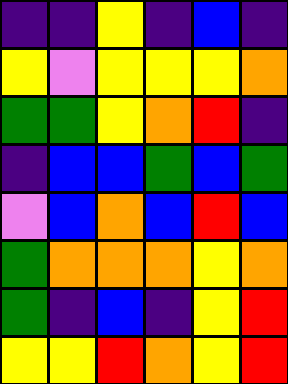[["indigo", "indigo", "yellow", "indigo", "blue", "indigo"], ["yellow", "violet", "yellow", "yellow", "yellow", "orange"], ["green", "green", "yellow", "orange", "red", "indigo"], ["indigo", "blue", "blue", "green", "blue", "green"], ["violet", "blue", "orange", "blue", "red", "blue"], ["green", "orange", "orange", "orange", "yellow", "orange"], ["green", "indigo", "blue", "indigo", "yellow", "red"], ["yellow", "yellow", "red", "orange", "yellow", "red"]]